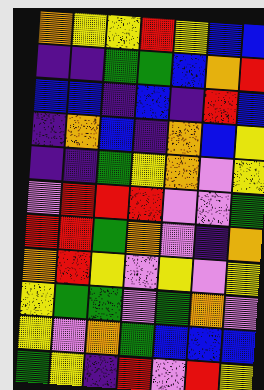[["orange", "yellow", "yellow", "red", "yellow", "blue", "blue"], ["indigo", "indigo", "green", "green", "blue", "orange", "red"], ["blue", "blue", "indigo", "blue", "indigo", "red", "blue"], ["indigo", "orange", "blue", "indigo", "orange", "blue", "yellow"], ["indigo", "indigo", "green", "yellow", "orange", "violet", "yellow"], ["violet", "red", "red", "red", "violet", "violet", "green"], ["red", "red", "green", "orange", "violet", "indigo", "orange"], ["orange", "red", "yellow", "violet", "yellow", "violet", "yellow"], ["yellow", "green", "green", "violet", "green", "orange", "violet"], ["yellow", "violet", "orange", "green", "blue", "blue", "blue"], ["green", "yellow", "indigo", "red", "violet", "red", "yellow"]]